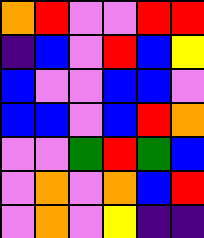[["orange", "red", "violet", "violet", "red", "red"], ["indigo", "blue", "violet", "red", "blue", "yellow"], ["blue", "violet", "violet", "blue", "blue", "violet"], ["blue", "blue", "violet", "blue", "red", "orange"], ["violet", "violet", "green", "red", "green", "blue"], ["violet", "orange", "violet", "orange", "blue", "red"], ["violet", "orange", "violet", "yellow", "indigo", "indigo"]]